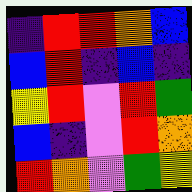[["indigo", "red", "red", "orange", "blue"], ["blue", "red", "indigo", "blue", "indigo"], ["yellow", "red", "violet", "red", "green"], ["blue", "indigo", "violet", "red", "orange"], ["red", "orange", "violet", "green", "yellow"]]